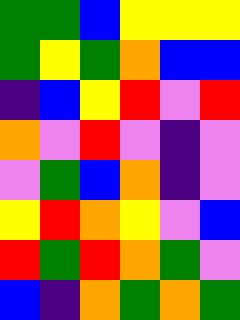[["green", "green", "blue", "yellow", "yellow", "yellow"], ["green", "yellow", "green", "orange", "blue", "blue"], ["indigo", "blue", "yellow", "red", "violet", "red"], ["orange", "violet", "red", "violet", "indigo", "violet"], ["violet", "green", "blue", "orange", "indigo", "violet"], ["yellow", "red", "orange", "yellow", "violet", "blue"], ["red", "green", "red", "orange", "green", "violet"], ["blue", "indigo", "orange", "green", "orange", "green"]]